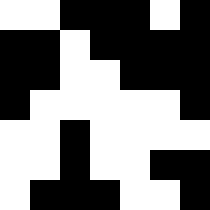[["white", "white", "black", "black", "black", "white", "black"], ["black", "black", "white", "black", "black", "black", "black"], ["black", "black", "white", "white", "black", "black", "black"], ["black", "white", "white", "white", "white", "white", "black"], ["white", "white", "black", "white", "white", "white", "white"], ["white", "white", "black", "white", "white", "black", "black"], ["white", "black", "black", "black", "white", "white", "black"]]